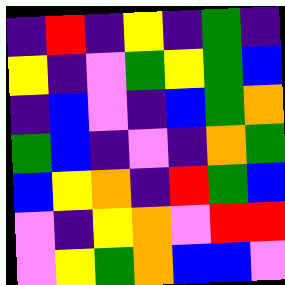[["indigo", "red", "indigo", "yellow", "indigo", "green", "indigo"], ["yellow", "indigo", "violet", "green", "yellow", "green", "blue"], ["indigo", "blue", "violet", "indigo", "blue", "green", "orange"], ["green", "blue", "indigo", "violet", "indigo", "orange", "green"], ["blue", "yellow", "orange", "indigo", "red", "green", "blue"], ["violet", "indigo", "yellow", "orange", "violet", "red", "red"], ["violet", "yellow", "green", "orange", "blue", "blue", "violet"]]